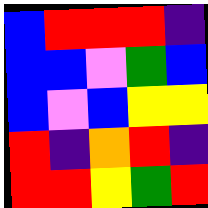[["blue", "red", "red", "red", "indigo"], ["blue", "blue", "violet", "green", "blue"], ["blue", "violet", "blue", "yellow", "yellow"], ["red", "indigo", "orange", "red", "indigo"], ["red", "red", "yellow", "green", "red"]]